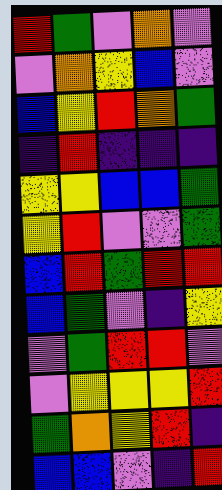[["red", "green", "violet", "orange", "violet"], ["violet", "orange", "yellow", "blue", "violet"], ["blue", "yellow", "red", "orange", "green"], ["indigo", "red", "indigo", "indigo", "indigo"], ["yellow", "yellow", "blue", "blue", "green"], ["yellow", "red", "violet", "violet", "green"], ["blue", "red", "green", "red", "red"], ["blue", "green", "violet", "indigo", "yellow"], ["violet", "green", "red", "red", "violet"], ["violet", "yellow", "yellow", "yellow", "red"], ["green", "orange", "yellow", "red", "indigo"], ["blue", "blue", "violet", "indigo", "red"]]